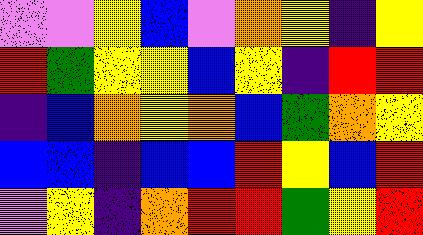[["violet", "violet", "yellow", "blue", "violet", "orange", "yellow", "indigo", "yellow"], ["red", "green", "yellow", "yellow", "blue", "yellow", "indigo", "red", "red"], ["indigo", "blue", "orange", "yellow", "orange", "blue", "green", "orange", "yellow"], ["blue", "blue", "indigo", "blue", "blue", "red", "yellow", "blue", "red"], ["violet", "yellow", "indigo", "orange", "red", "red", "green", "yellow", "red"]]